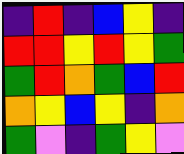[["indigo", "red", "indigo", "blue", "yellow", "indigo"], ["red", "red", "yellow", "red", "yellow", "green"], ["green", "red", "orange", "green", "blue", "red"], ["orange", "yellow", "blue", "yellow", "indigo", "orange"], ["green", "violet", "indigo", "green", "yellow", "violet"]]